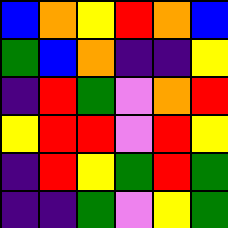[["blue", "orange", "yellow", "red", "orange", "blue"], ["green", "blue", "orange", "indigo", "indigo", "yellow"], ["indigo", "red", "green", "violet", "orange", "red"], ["yellow", "red", "red", "violet", "red", "yellow"], ["indigo", "red", "yellow", "green", "red", "green"], ["indigo", "indigo", "green", "violet", "yellow", "green"]]